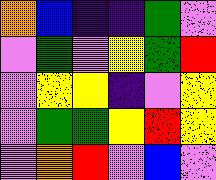[["orange", "blue", "indigo", "indigo", "green", "violet"], ["violet", "green", "violet", "yellow", "green", "red"], ["violet", "yellow", "yellow", "indigo", "violet", "yellow"], ["violet", "green", "green", "yellow", "red", "yellow"], ["violet", "orange", "red", "violet", "blue", "violet"]]